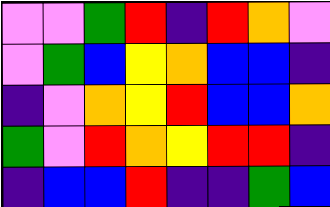[["violet", "violet", "green", "red", "indigo", "red", "orange", "violet"], ["violet", "green", "blue", "yellow", "orange", "blue", "blue", "indigo"], ["indigo", "violet", "orange", "yellow", "red", "blue", "blue", "orange"], ["green", "violet", "red", "orange", "yellow", "red", "red", "indigo"], ["indigo", "blue", "blue", "red", "indigo", "indigo", "green", "blue"]]